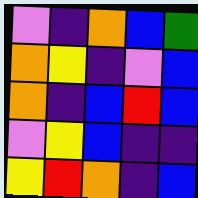[["violet", "indigo", "orange", "blue", "green"], ["orange", "yellow", "indigo", "violet", "blue"], ["orange", "indigo", "blue", "red", "blue"], ["violet", "yellow", "blue", "indigo", "indigo"], ["yellow", "red", "orange", "indigo", "blue"]]